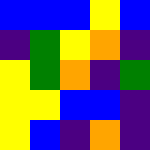[["blue", "blue", "blue", "yellow", "blue"], ["indigo", "green", "yellow", "orange", "indigo"], ["yellow", "green", "orange", "indigo", "green"], ["yellow", "yellow", "blue", "blue", "indigo"], ["yellow", "blue", "indigo", "orange", "indigo"]]